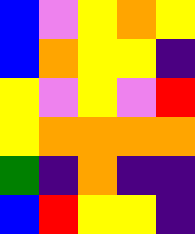[["blue", "violet", "yellow", "orange", "yellow"], ["blue", "orange", "yellow", "yellow", "indigo"], ["yellow", "violet", "yellow", "violet", "red"], ["yellow", "orange", "orange", "orange", "orange"], ["green", "indigo", "orange", "indigo", "indigo"], ["blue", "red", "yellow", "yellow", "indigo"]]